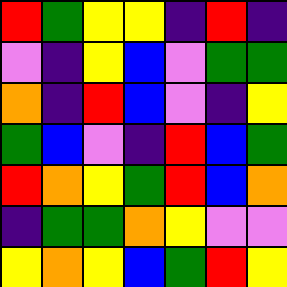[["red", "green", "yellow", "yellow", "indigo", "red", "indigo"], ["violet", "indigo", "yellow", "blue", "violet", "green", "green"], ["orange", "indigo", "red", "blue", "violet", "indigo", "yellow"], ["green", "blue", "violet", "indigo", "red", "blue", "green"], ["red", "orange", "yellow", "green", "red", "blue", "orange"], ["indigo", "green", "green", "orange", "yellow", "violet", "violet"], ["yellow", "orange", "yellow", "blue", "green", "red", "yellow"]]